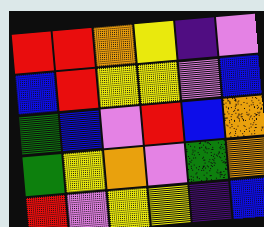[["red", "red", "orange", "yellow", "indigo", "violet"], ["blue", "red", "yellow", "yellow", "violet", "blue"], ["green", "blue", "violet", "red", "blue", "orange"], ["green", "yellow", "orange", "violet", "green", "orange"], ["red", "violet", "yellow", "yellow", "indigo", "blue"]]